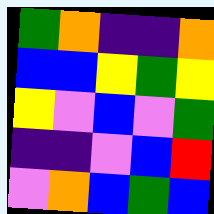[["green", "orange", "indigo", "indigo", "orange"], ["blue", "blue", "yellow", "green", "yellow"], ["yellow", "violet", "blue", "violet", "green"], ["indigo", "indigo", "violet", "blue", "red"], ["violet", "orange", "blue", "green", "blue"]]